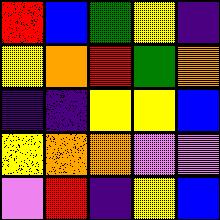[["red", "blue", "green", "yellow", "indigo"], ["yellow", "orange", "red", "green", "orange"], ["indigo", "indigo", "yellow", "yellow", "blue"], ["yellow", "orange", "orange", "violet", "violet"], ["violet", "red", "indigo", "yellow", "blue"]]